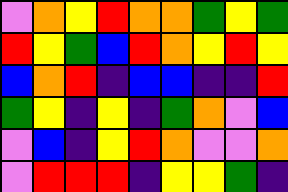[["violet", "orange", "yellow", "red", "orange", "orange", "green", "yellow", "green"], ["red", "yellow", "green", "blue", "red", "orange", "yellow", "red", "yellow"], ["blue", "orange", "red", "indigo", "blue", "blue", "indigo", "indigo", "red"], ["green", "yellow", "indigo", "yellow", "indigo", "green", "orange", "violet", "blue"], ["violet", "blue", "indigo", "yellow", "red", "orange", "violet", "violet", "orange"], ["violet", "red", "red", "red", "indigo", "yellow", "yellow", "green", "indigo"]]